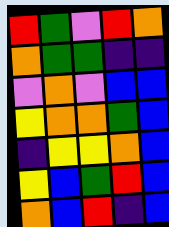[["red", "green", "violet", "red", "orange"], ["orange", "green", "green", "indigo", "indigo"], ["violet", "orange", "violet", "blue", "blue"], ["yellow", "orange", "orange", "green", "blue"], ["indigo", "yellow", "yellow", "orange", "blue"], ["yellow", "blue", "green", "red", "blue"], ["orange", "blue", "red", "indigo", "blue"]]